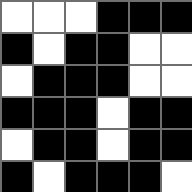[["white", "white", "white", "black", "black", "black"], ["black", "white", "black", "black", "white", "white"], ["white", "black", "black", "black", "white", "white"], ["black", "black", "black", "white", "black", "black"], ["white", "black", "black", "white", "black", "black"], ["black", "white", "black", "black", "black", "white"]]